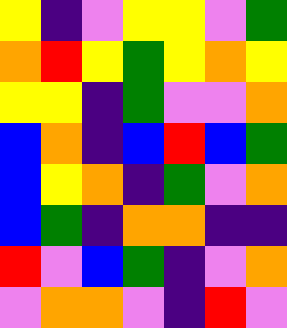[["yellow", "indigo", "violet", "yellow", "yellow", "violet", "green"], ["orange", "red", "yellow", "green", "yellow", "orange", "yellow"], ["yellow", "yellow", "indigo", "green", "violet", "violet", "orange"], ["blue", "orange", "indigo", "blue", "red", "blue", "green"], ["blue", "yellow", "orange", "indigo", "green", "violet", "orange"], ["blue", "green", "indigo", "orange", "orange", "indigo", "indigo"], ["red", "violet", "blue", "green", "indigo", "violet", "orange"], ["violet", "orange", "orange", "violet", "indigo", "red", "violet"]]